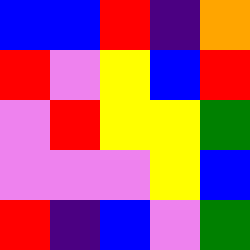[["blue", "blue", "red", "indigo", "orange"], ["red", "violet", "yellow", "blue", "red"], ["violet", "red", "yellow", "yellow", "green"], ["violet", "violet", "violet", "yellow", "blue"], ["red", "indigo", "blue", "violet", "green"]]